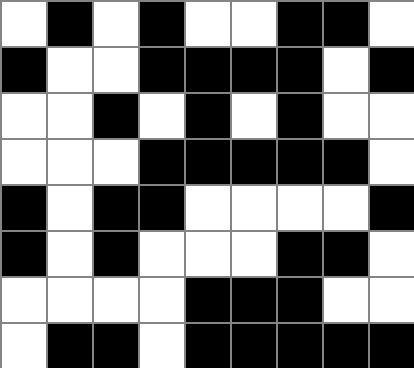[["white", "black", "white", "black", "white", "white", "black", "black", "white"], ["black", "white", "white", "black", "black", "black", "black", "white", "black"], ["white", "white", "black", "white", "black", "white", "black", "white", "white"], ["white", "white", "white", "black", "black", "black", "black", "black", "white"], ["black", "white", "black", "black", "white", "white", "white", "white", "black"], ["black", "white", "black", "white", "white", "white", "black", "black", "white"], ["white", "white", "white", "white", "black", "black", "black", "white", "white"], ["white", "black", "black", "white", "black", "black", "black", "black", "black"]]